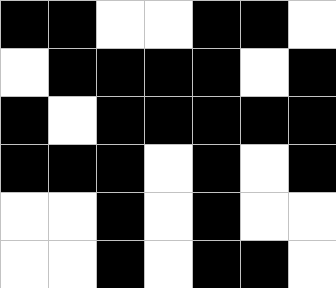[["black", "black", "white", "white", "black", "black", "white"], ["white", "black", "black", "black", "black", "white", "black"], ["black", "white", "black", "black", "black", "black", "black"], ["black", "black", "black", "white", "black", "white", "black"], ["white", "white", "black", "white", "black", "white", "white"], ["white", "white", "black", "white", "black", "black", "white"]]